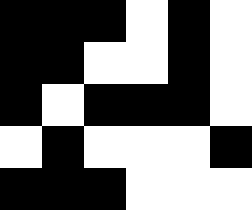[["black", "black", "black", "white", "black", "white"], ["black", "black", "white", "white", "black", "white"], ["black", "white", "black", "black", "black", "white"], ["white", "black", "white", "white", "white", "black"], ["black", "black", "black", "white", "white", "white"]]